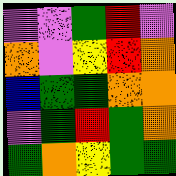[["violet", "violet", "green", "red", "violet"], ["orange", "violet", "yellow", "red", "orange"], ["blue", "green", "green", "orange", "orange"], ["violet", "green", "red", "green", "orange"], ["green", "orange", "yellow", "green", "green"]]